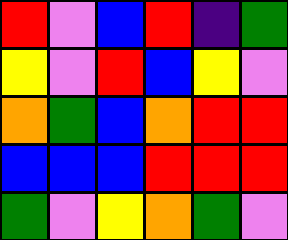[["red", "violet", "blue", "red", "indigo", "green"], ["yellow", "violet", "red", "blue", "yellow", "violet"], ["orange", "green", "blue", "orange", "red", "red"], ["blue", "blue", "blue", "red", "red", "red"], ["green", "violet", "yellow", "orange", "green", "violet"]]